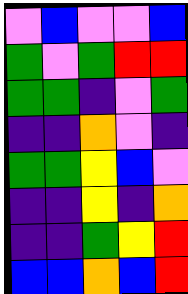[["violet", "blue", "violet", "violet", "blue"], ["green", "violet", "green", "red", "red"], ["green", "green", "indigo", "violet", "green"], ["indigo", "indigo", "orange", "violet", "indigo"], ["green", "green", "yellow", "blue", "violet"], ["indigo", "indigo", "yellow", "indigo", "orange"], ["indigo", "indigo", "green", "yellow", "red"], ["blue", "blue", "orange", "blue", "red"]]